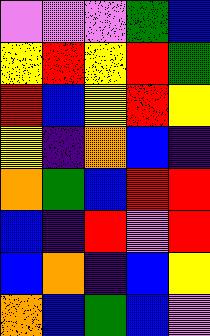[["violet", "violet", "violet", "green", "blue"], ["yellow", "red", "yellow", "red", "green"], ["red", "blue", "yellow", "red", "yellow"], ["yellow", "indigo", "orange", "blue", "indigo"], ["orange", "green", "blue", "red", "red"], ["blue", "indigo", "red", "violet", "red"], ["blue", "orange", "indigo", "blue", "yellow"], ["orange", "blue", "green", "blue", "violet"]]